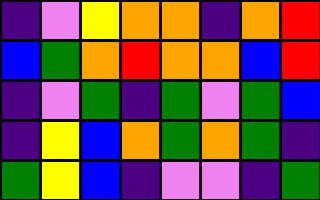[["indigo", "violet", "yellow", "orange", "orange", "indigo", "orange", "red"], ["blue", "green", "orange", "red", "orange", "orange", "blue", "red"], ["indigo", "violet", "green", "indigo", "green", "violet", "green", "blue"], ["indigo", "yellow", "blue", "orange", "green", "orange", "green", "indigo"], ["green", "yellow", "blue", "indigo", "violet", "violet", "indigo", "green"]]